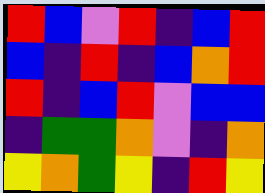[["red", "blue", "violet", "red", "indigo", "blue", "red"], ["blue", "indigo", "red", "indigo", "blue", "orange", "red"], ["red", "indigo", "blue", "red", "violet", "blue", "blue"], ["indigo", "green", "green", "orange", "violet", "indigo", "orange"], ["yellow", "orange", "green", "yellow", "indigo", "red", "yellow"]]